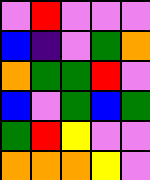[["violet", "red", "violet", "violet", "violet"], ["blue", "indigo", "violet", "green", "orange"], ["orange", "green", "green", "red", "violet"], ["blue", "violet", "green", "blue", "green"], ["green", "red", "yellow", "violet", "violet"], ["orange", "orange", "orange", "yellow", "violet"]]